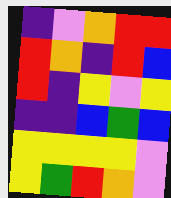[["indigo", "violet", "orange", "red", "red"], ["red", "orange", "indigo", "red", "blue"], ["red", "indigo", "yellow", "violet", "yellow"], ["indigo", "indigo", "blue", "green", "blue"], ["yellow", "yellow", "yellow", "yellow", "violet"], ["yellow", "green", "red", "orange", "violet"]]